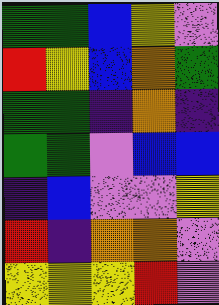[["green", "green", "blue", "yellow", "violet"], ["red", "yellow", "blue", "orange", "green"], ["green", "green", "indigo", "orange", "indigo"], ["green", "green", "violet", "blue", "blue"], ["indigo", "blue", "violet", "violet", "yellow"], ["red", "indigo", "orange", "orange", "violet"], ["yellow", "yellow", "yellow", "red", "violet"]]